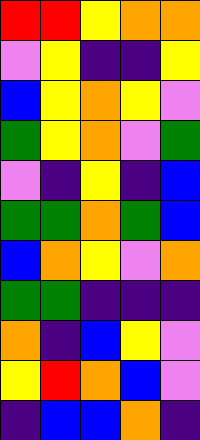[["red", "red", "yellow", "orange", "orange"], ["violet", "yellow", "indigo", "indigo", "yellow"], ["blue", "yellow", "orange", "yellow", "violet"], ["green", "yellow", "orange", "violet", "green"], ["violet", "indigo", "yellow", "indigo", "blue"], ["green", "green", "orange", "green", "blue"], ["blue", "orange", "yellow", "violet", "orange"], ["green", "green", "indigo", "indigo", "indigo"], ["orange", "indigo", "blue", "yellow", "violet"], ["yellow", "red", "orange", "blue", "violet"], ["indigo", "blue", "blue", "orange", "indigo"]]